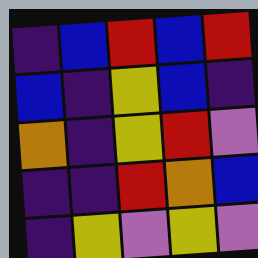[["indigo", "blue", "red", "blue", "red"], ["blue", "indigo", "yellow", "blue", "indigo"], ["orange", "indigo", "yellow", "red", "violet"], ["indigo", "indigo", "red", "orange", "blue"], ["indigo", "yellow", "violet", "yellow", "violet"]]